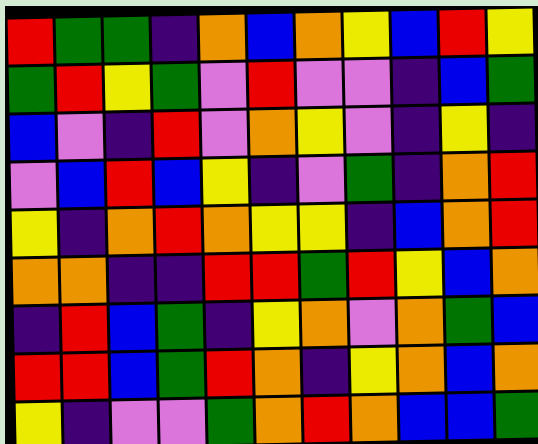[["red", "green", "green", "indigo", "orange", "blue", "orange", "yellow", "blue", "red", "yellow"], ["green", "red", "yellow", "green", "violet", "red", "violet", "violet", "indigo", "blue", "green"], ["blue", "violet", "indigo", "red", "violet", "orange", "yellow", "violet", "indigo", "yellow", "indigo"], ["violet", "blue", "red", "blue", "yellow", "indigo", "violet", "green", "indigo", "orange", "red"], ["yellow", "indigo", "orange", "red", "orange", "yellow", "yellow", "indigo", "blue", "orange", "red"], ["orange", "orange", "indigo", "indigo", "red", "red", "green", "red", "yellow", "blue", "orange"], ["indigo", "red", "blue", "green", "indigo", "yellow", "orange", "violet", "orange", "green", "blue"], ["red", "red", "blue", "green", "red", "orange", "indigo", "yellow", "orange", "blue", "orange"], ["yellow", "indigo", "violet", "violet", "green", "orange", "red", "orange", "blue", "blue", "green"]]